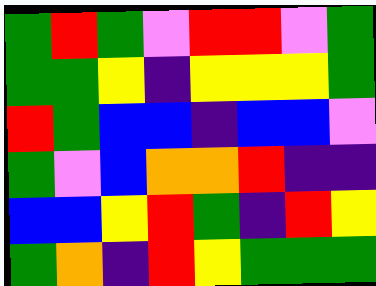[["green", "red", "green", "violet", "red", "red", "violet", "green"], ["green", "green", "yellow", "indigo", "yellow", "yellow", "yellow", "green"], ["red", "green", "blue", "blue", "indigo", "blue", "blue", "violet"], ["green", "violet", "blue", "orange", "orange", "red", "indigo", "indigo"], ["blue", "blue", "yellow", "red", "green", "indigo", "red", "yellow"], ["green", "orange", "indigo", "red", "yellow", "green", "green", "green"]]